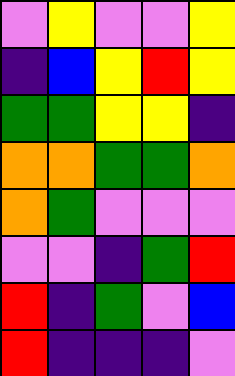[["violet", "yellow", "violet", "violet", "yellow"], ["indigo", "blue", "yellow", "red", "yellow"], ["green", "green", "yellow", "yellow", "indigo"], ["orange", "orange", "green", "green", "orange"], ["orange", "green", "violet", "violet", "violet"], ["violet", "violet", "indigo", "green", "red"], ["red", "indigo", "green", "violet", "blue"], ["red", "indigo", "indigo", "indigo", "violet"]]